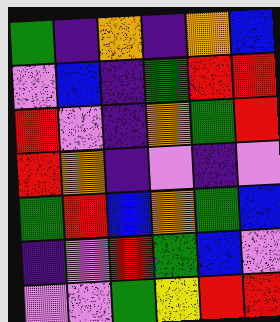[["green", "indigo", "orange", "indigo", "orange", "blue"], ["violet", "blue", "indigo", "green", "red", "red"], ["red", "violet", "indigo", "orange", "green", "red"], ["red", "orange", "indigo", "violet", "indigo", "violet"], ["green", "red", "blue", "orange", "green", "blue"], ["indigo", "violet", "red", "green", "blue", "violet"], ["violet", "violet", "green", "yellow", "red", "red"]]